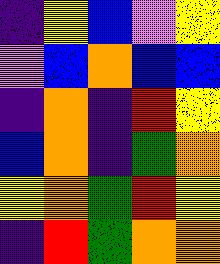[["indigo", "yellow", "blue", "violet", "yellow"], ["violet", "blue", "orange", "blue", "blue"], ["indigo", "orange", "indigo", "red", "yellow"], ["blue", "orange", "indigo", "green", "orange"], ["yellow", "orange", "green", "red", "yellow"], ["indigo", "red", "green", "orange", "orange"]]